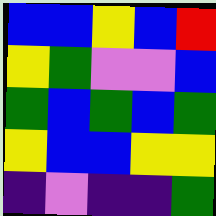[["blue", "blue", "yellow", "blue", "red"], ["yellow", "green", "violet", "violet", "blue"], ["green", "blue", "green", "blue", "green"], ["yellow", "blue", "blue", "yellow", "yellow"], ["indigo", "violet", "indigo", "indigo", "green"]]